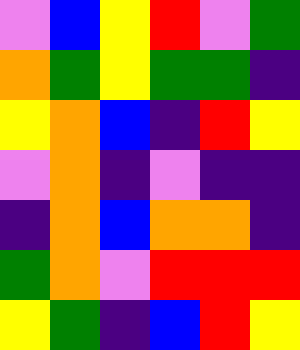[["violet", "blue", "yellow", "red", "violet", "green"], ["orange", "green", "yellow", "green", "green", "indigo"], ["yellow", "orange", "blue", "indigo", "red", "yellow"], ["violet", "orange", "indigo", "violet", "indigo", "indigo"], ["indigo", "orange", "blue", "orange", "orange", "indigo"], ["green", "orange", "violet", "red", "red", "red"], ["yellow", "green", "indigo", "blue", "red", "yellow"]]